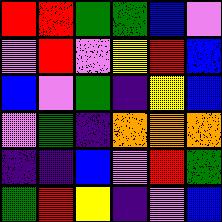[["red", "red", "green", "green", "blue", "violet"], ["violet", "red", "violet", "yellow", "red", "blue"], ["blue", "violet", "green", "indigo", "yellow", "blue"], ["violet", "green", "indigo", "orange", "orange", "orange"], ["indigo", "indigo", "blue", "violet", "red", "green"], ["green", "red", "yellow", "indigo", "violet", "blue"]]